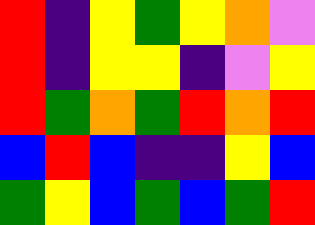[["red", "indigo", "yellow", "green", "yellow", "orange", "violet"], ["red", "indigo", "yellow", "yellow", "indigo", "violet", "yellow"], ["red", "green", "orange", "green", "red", "orange", "red"], ["blue", "red", "blue", "indigo", "indigo", "yellow", "blue"], ["green", "yellow", "blue", "green", "blue", "green", "red"]]